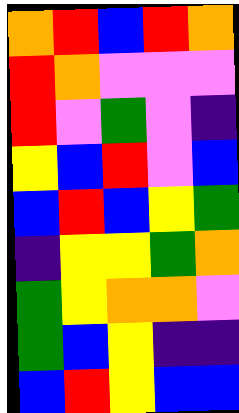[["orange", "red", "blue", "red", "orange"], ["red", "orange", "violet", "violet", "violet"], ["red", "violet", "green", "violet", "indigo"], ["yellow", "blue", "red", "violet", "blue"], ["blue", "red", "blue", "yellow", "green"], ["indigo", "yellow", "yellow", "green", "orange"], ["green", "yellow", "orange", "orange", "violet"], ["green", "blue", "yellow", "indigo", "indigo"], ["blue", "red", "yellow", "blue", "blue"]]